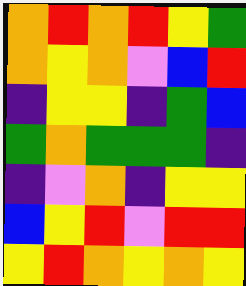[["orange", "red", "orange", "red", "yellow", "green"], ["orange", "yellow", "orange", "violet", "blue", "red"], ["indigo", "yellow", "yellow", "indigo", "green", "blue"], ["green", "orange", "green", "green", "green", "indigo"], ["indigo", "violet", "orange", "indigo", "yellow", "yellow"], ["blue", "yellow", "red", "violet", "red", "red"], ["yellow", "red", "orange", "yellow", "orange", "yellow"]]